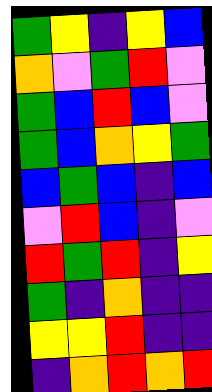[["green", "yellow", "indigo", "yellow", "blue"], ["orange", "violet", "green", "red", "violet"], ["green", "blue", "red", "blue", "violet"], ["green", "blue", "orange", "yellow", "green"], ["blue", "green", "blue", "indigo", "blue"], ["violet", "red", "blue", "indigo", "violet"], ["red", "green", "red", "indigo", "yellow"], ["green", "indigo", "orange", "indigo", "indigo"], ["yellow", "yellow", "red", "indigo", "indigo"], ["indigo", "orange", "red", "orange", "red"]]